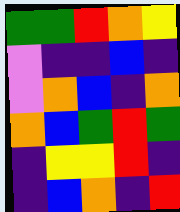[["green", "green", "red", "orange", "yellow"], ["violet", "indigo", "indigo", "blue", "indigo"], ["violet", "orange", "blue", "indigo", "orange"], ["orange", "blue", "green", "red", "green"], ["indigo", "yellow", "yellow", "red", "indigo"], ["indigo", "blue", "orange", "indigo", "red"]]